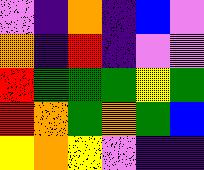[["violet", "indigo", "orange", "indigo", "blue", "violet"], ["orange", "indigo", "red", "indigo", "violet", "violet"], ["red", "green", "green", "green", "yellow", "green"], ["red", "orange", "green", "orange", "green", "blue"], ["yellow", "orange", "yellow", "violet", "indigo", "indigo"]]